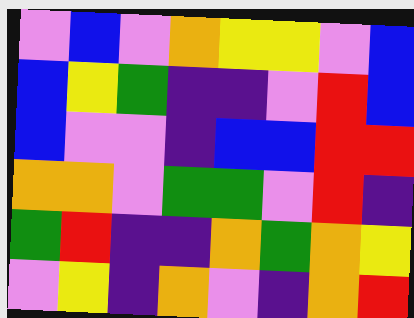[["violet", "blue", "violet", "orange", "yellow", "yellow", "violet", "blue"], ["blue", "yellow", "green", "indigo", "indigo", "violet", "red", "blue"], ["blue", "violet", "violet", "indigo", "blue", "blue", "red", "red"], ["orange", "orange", "violet", "green", "green", "violet", "red", "indigo"], ["green", "red", "indigo", "indigo", "orange", "green", "orange", "yellow"], ["violet", "yellow", "indigo", "orange", "violet", "indigo", "orange", "red"]]